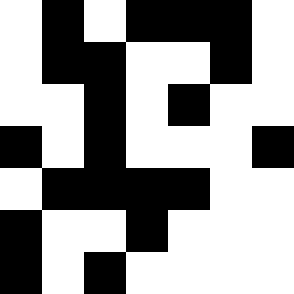[["white", "black", "white", "black", "black", "black", "white"], ["white", "black", "black", "white", "white", "black", "white"], ["white", "white", "black", "white", "black", "white", "white"], ["black", "white", "black", "white", "white", "white", "black"], ["white", "black", "black", "black", "black", "white", "white"], ["black", "white", "white", "black", "white", "white", "white"], ["black", "white", "black", "white", "white", "white", "white"]]